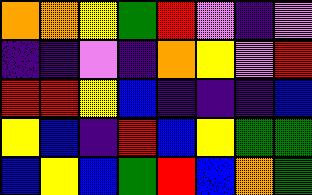[["orange", "orange", "yellow", "green", "red", "violet", "indigo", "violet"], ["indigo", "indigo", "violet", "indigo", "orange", "yellow", "violet", "red"], ["red", "red", "yellow", "blue", "indigo", "indigo", "indigo", "blue"], ["yellow", "blue", "indigo", "red", "blue", "yellow", "green", "green"], ["blue", "yellow", "blue", "green", "red", "blue", "orange", "green"]]